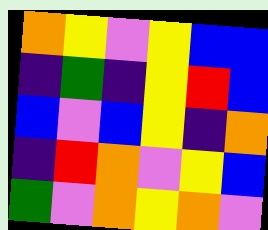[["orange", "yellow", "violet", "yellow", "blue", "blue"], ["indigo", "green", "indigo", "yellow", "red", "blue"], ["blue", "violet", "blue", "yellow", "indigo", "orange"], ["indigo", "red", "orange", "violet", "yellow", "blue"], ["green", "violet", "orange", "yellow", "orange", "violet"]]